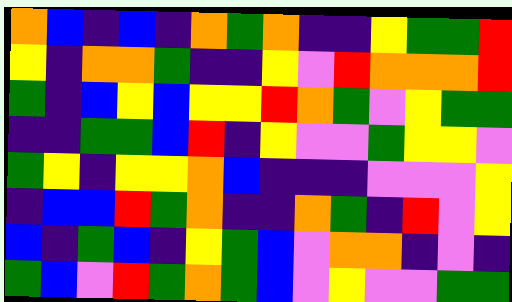[["orange", "blue", "indigo", "blue", "indigo", "orange", "green", "orange", "indigo", "indigo", "yellow", "green", "green", "red"], ["yellow", "indigo", "orange", "orange", "green", "indigo", "indigo", "yellow", "violet", "red", "orange", "orange", "orange", "red"], ["green", "indigo", "blue", "yellow", "blue", "yellow", "yellow", "red", "orange", "green", "violet", "yellow", "green", "green"], ["indigo", "indigo", "green", "green", "blue", "red", "indigo", "yellow", "violet", "violet", "green", "yellow", "yellow", "violet"], ["green", "yellow", "indigo", "yellow", "yellow", "orange", "blue", "indigo", "indigo", "indigo", "violet", "violet", "violet", "yellow"], ["indigo", "blue", "blue", "red", "green", "orange", "indigo", "indigo", "orange", "green", "indigo", "red", "violet", "yellow"], ["blue", "indigo", "green", "blue", "indigo", "yellow", "green", "blue", "violet", "orange", "orange", "indigo", "violet", "indigo"], ["green", "blue", "violet", "red", "green", "orange", "green", "blue", "violet", "yellow", "violet", "violet", "green", "green"]]